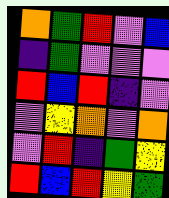[["orange", "green", "red", "violet", "blue"], ["indigo", "green", "violet", "violet", "violet"], ["red", "blue", "red", "indigo", "violet"], ["violet", "yellow", "orange", "violet", "orange"], ["violet", "red", "indigo", "green", "yellow"], ["red", "blue", "red", "yellow", "green"]]